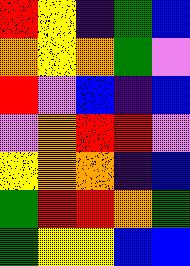[["red", "yellow", "indigo", "green", "blue"], ["orange", "yellow", "orange", "green", "violet"], ["red", "violet", "blue", "indigo", "blue"], ["violet", "orange", "red", "red", "violet"], ["yellow", "orange", "orange", "indigo", "blue"], ["green", "red", "red", "orange", "green"], ["green", "yellow", "yellow", "blue", "blue"]]